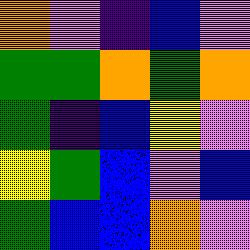[["orange", "violet", "indigo", "blue", "violet"], ["green", "green", "orange", "green", "orange"], ["green", "indigo", "blue", "yellow", "violet"], ["yellow", "green", "blue", "violet", "blue"], ["green", "blue", "blue", "orange", "violet"]]